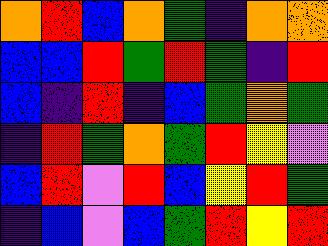[["orange", "red", "blue", "orange", "green", "indigo", "orange", "orange"], ["blue", "blue", "red", "green", "red", "green", "indigo", "red"], ["blue", "indigo", "red", "indigo", "blue", "green", "orange", "green"], ["indigo", "red", "green", "orange", "green", "red", "yellow", "violet"], ["blue", "red", "violet", "red", "blue", "yellow", "red", "green"], ["indigo", "blue", "violet", "blue", "green", "red", "yellow", "red"]]